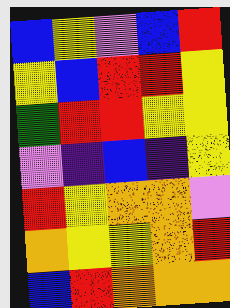[["blue", "yellow", "violet", "blue", "red"], ["yellow", "blue", "red", "red", "yellow"], ["green", "red", "red", "yellow", "yellow"], ["violet", "indigo", "blue", "indigo", "yellow"], ["red", "yellow", "orange", "orange", "violet"], ["orange", "yellow", "yellow", "orange", "red"], ["blue", "red", "orange", "orange", "orange"]]